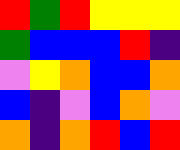[["red", "green", "red", "yellow", "yellow", "yellow"], ["green", "blue", "blue", "blue", "red", "indigo"], ["violet", "yellow", "orange", "blue", "blue", "orange"], ["blue", "indigo", "violet", "blue", "orange", "violet"], ["orange", "indigo", "orange", "red", "blue", "red"]]